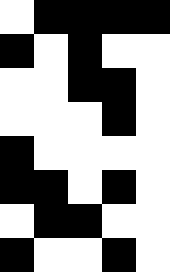[["white", "black", "black", "black", "black"], ["black", "white", "black", "white", "white"], ["white", "white", "black", "black", "white"], ["white", "white", "white", "black", "white"], ["black", "white", "white", "white", "white"], ["black", "black", "white", "black", "white"], ["white", "black", "black", "white", "white"], ["black", "white", "white", "black", "white"]]